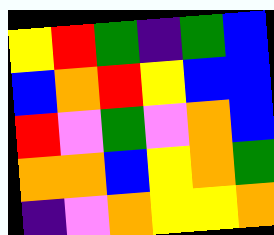[["yellow", "red", "green", "indigo", "green", "blue"], ["blue", "orange", "red", "yellow", "blue", "blue"], ["red", "violet", "green", "violet", "orange", "blue"], ["orange", "orange", "blue", "yellow", "orange", "green"], ["indigo", "violet", "orange", "yellow", "yellow", "orange"]]